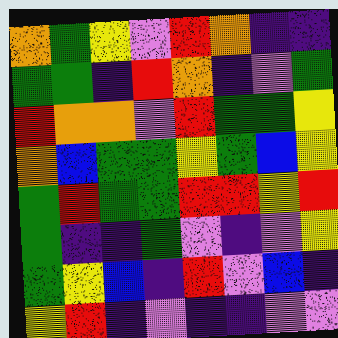[["orange", "green", "yellow", "violet", "red", "orange", "indigo", "indigo"], ["green", "green", "indigo", "red", "orange", "indigo", "violet", "green"], ["red", "orange", "orange", "violet", "red", "green", "green", "yellow"], ["orange", "blue", "green", "green", "yellow", "green", "blue", "yellow"], ["green", "red", "green", "green", "red", "red", "yellow", "red"], ["green", "indigo", "indigo", "green", "violet", "indigo", "violet", "yellow"], ["green", "yellow", "blue", "indigo", "red", "violet", "blue", "indigo"], ["yellow", "red", "indigo", "violet", "indigo", "indigo", "violet", "violet"]]